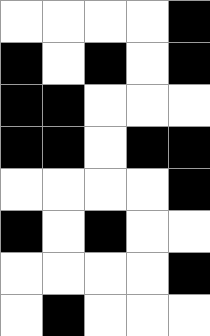[["white", "white", "white", "white", "black"], ["black", "white", "black", "white", "black"], ["black", "black", "white", "white", "white"], ["black", "black", "white", "black", "black"], ["white", "white", "white", "white", "black"], ["black", "white", "black", "white", "white"], ["white", "white", "white", "white", "black"], ["white", "black", "white", "white", "white"]]